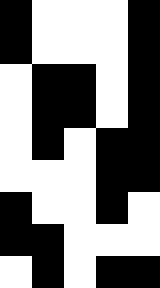[["black", "white", "white", "white", "black"], ["black", "white", "white", "white", "black"], ["white", "black", "black", "white", "black"], ["white", "black", "black", "white", "black"], ["white", "black", "white", "black", "black"], ["white", "white", "white", "black", "black"], ["black", "white", "white", "black", "white"], ["black", "black", "white", "white", "white"], ["white", "black", "white", "black", "black"]]